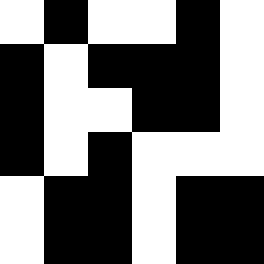[["white", "black", "white", "white", "black", "white"], ["black", "white", "black", "black", "black", "white"], ["black", "white", "white", "black", "black", "white"], ["black", "white", "black", "white", "white", "white"], ["white", "black", "black", "white", "black", "black"], ["white", "black", "black", "white", "black", "black"]]